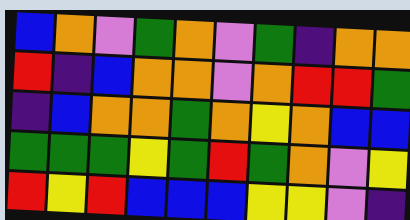[["blue", "orange", "violet", "green", "orange", "violet", "green", "indigo", "orange", "orange"], ["red", "indigo", "blue", "orange", "orange", "violet", "orange", "red", "red", "green"], ["indigo", "blue", "orange", "orange", "green", "orange", "yellow", "orange", "blue", "blue"], ["green", "green", "green", "yellow", "green", "red", "green", "orange", "violet", "yellow"], ["red", "yellow", "red", "blue", "blue", "blue", "yellow", "yellow", "violet", "indigo"]]